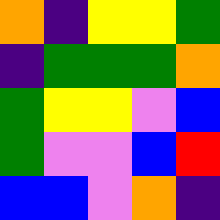[["orange", "indigo", "yellow", "yellow", "green"], ["indigo", "green", "green", "green", "orange"], ["green", "yellow", "yellow", "violet", "blue"], ["green", "violet", "violet", "blue", "red"], ["blue", "blue", "violet", "orange", "indigo"]]